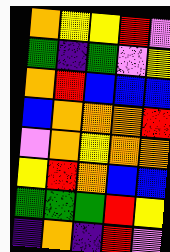[["orange", "yellow", "yellow", "red", "violet"], ["green", "indigo", "green", "violet", "yellow"], ["orange", "red", "blue", "blue", "blue"], ["blue", "orange", "orange", "orange", "red"], ["violet", "orange", "yellow", "orange", "orange"], ["yellow", "red", "orange", "blue", "blue"], ["green", "green", "green", "red", "yellow"], ["indigo", "orange", "indigo", "red", "violet"]]